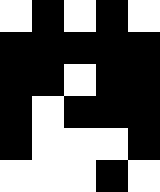[["white", "black", "white", "black", "white"], ["black", "black", "black", "black", "black"], ["black", "black", "white", "black", "black"], ["black", "white", "black", "black", "black"], ["black", "white", "white", "white", "black"], ["white", "white", "white", "black", "white"]]